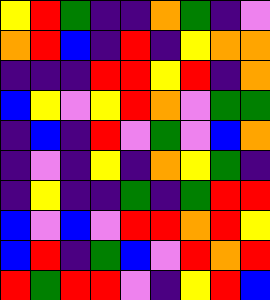[["yellow", "red", "green", "indigo", "indigo", "orange", "green", "indigo", "violet"], ["orange", "red", "blue", "indigo", "red", "indigo", "yellow", "orange", "orange"], ["indigo", "indigo", "indigo", "red", "red", "yellow", "red", "indigo", "orange"], ["blue", "yellow", "violet", "yellow", "red", "orange", "violet", "green", "green"], ["indigo", "blue", "indigo", "red", "violet", "green", "violet", "blue", "orange"], ["indigo", "violet", "indigo", "yellow", "indigo", "orange", "yellow", "green", "indigo"], ["indigo", "yellow", "indigo", "indigo", "green", "indigo", "green", "red", "red"], ["blue", "violet", "blue", "violet", "red", "red", "orange", "red", "yellow"], ["blue", "red", "indigo", "green", "blue", "violet", "red", "orange", "red"], ["red", "green", "red", "red", "violet", "indigo", "yellow", "red", "blue"]]